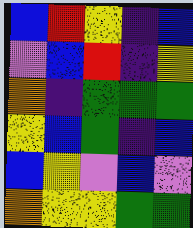[["blue", "red", "yellow", "indigo", "blue"], ["violet", "blue", "red", "indigo", "yellow"], ["orange", "indigo", "green", "green", "green"], ["yellow", "blue", "green", "indigo", "blue"], ["blue", "yellow", "violet", "blue", "violet"], ["orange", "yellow", "yellow", "green", "green"]]